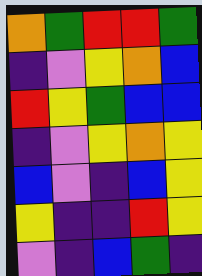[["orange", "green", "red", "red", "green"], ["indigo", "violet", "yellow", "orange", "blue"], ["red", "yellow", "green", "blue", "blue"], ["indigo", "violet", "yellow", "orange", "yellow"], ["blue", "violet", "indigo", "blue", "yellow"], ["yellow", "indigo", "indigo", "red", "yellow"], ["violet", "indigo", "blue", "green", "indigo"]]